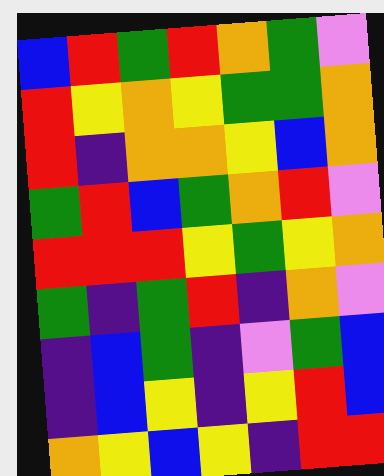[["blue", "red", "green", "red", "orange", "green", "violet"], ["red", "yellow", "orange", "yellow", "green", "green", "orange"], ["red", "indigo", "orange", "orange", "yellow", "blue", "orange"], ["green", "red", "blue", "green", "orange", "red", "violet"], ["red", "red", "red", "yellow", "green", "yellow", "orange"], ["green", "indigo", "green", "red", "indigo", "orange", "violet"], ["indigo", "blue", "green", "indigo", "violet", "green", "blue"], ["indigo", "blue", "yellow", "indigo", "yellow", "red", "blue"], ["orange", "yellow", "blue", "yellow", "indigo", "red", "red"]]